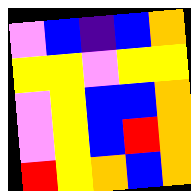[["violet", "blue", "indigo", "blue", "orange"], ["yellow", "yellow", "violet", "yellow", "yellow"], ["violet", "yellow", "blue", "blue", "orange"], ["violet", "yellow", "blue", "red", "orange"], ["red", "yellow", "orange", "blue", "orange"]]